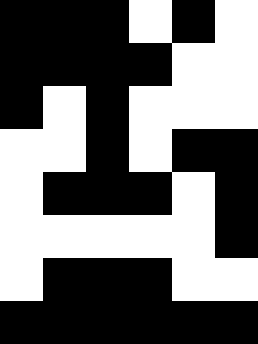[["black", "black", "black", "white", "black", "white"], ["black", "black", "black", "black", "white", "white"], ["black", "white", "black", "white", "white", "white"], ["white", "white", "black", "white", "black", "black"], ["white", "black", "black", "black", "white", "black"], ["white", "white", "white", "white", "white", "black"], ["white", "black", "black", "black", "white", "white"], ["black", "black", "black", "black", "black", "black"]]